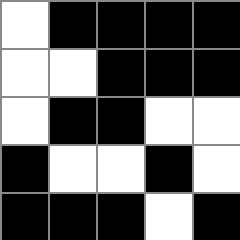[["white", "black", "black", "black", "black"], ["white", "white", "black", "black", "black"], ["white", "black", "black", "white", "white"], ["black", "white", "white", "black", "white"], ["black", "black", "black", "white", "black"]]